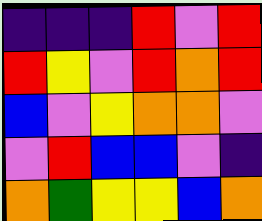[["indigo", "indigo", "indigo", "red", "violet", "red"], ["red", "yellow", "violet", "red", "orange", "red"], ["blue", "violet", "yellow", "orange", "orange", "violet"], ["violet", "red", "blue", "blue", "violet", "indigo"], ["orange", "green", "yellow", "yellow", "blue", "orange"]]